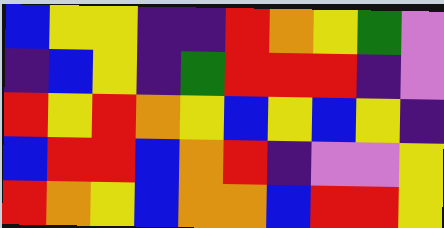[["blue", "yellow", "yellow", "indigo", "indigo", "red", "orange", "yellow", "green", "violet"], ["indigo", "blue", "yellow", "indigo", "green", "red", "red", "red", "indigo", "violet"], ["red", "yellow", "red", "orange", "yellow", "blue", "yellow", "blue", "yellow", "indigo"], ["blue", "red", "red", "blue", "orange", "red", "indigo", "violet", "violet", "yellow"], ["red", "orange", "yellow", "blue", "orange", "orange", "blue", "red", "red", "yellow"]]